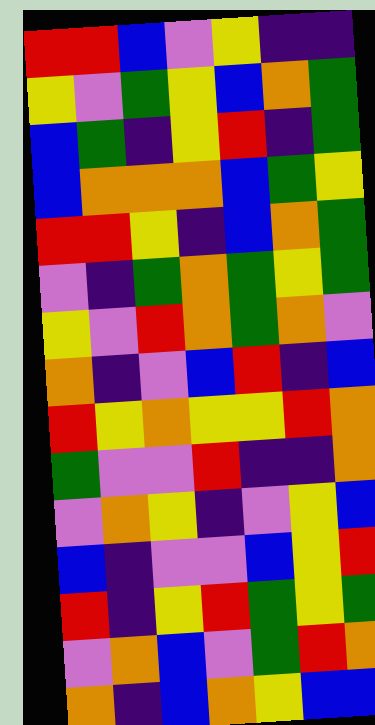[["red", "red", "blue", "violet", "yellow", "indigo", "indigo"], ["yellow", "violet", "green", "yellow", "blue", "orange", "green"], ["blue", "green", "indigo", "yellow", "red", "indigo", "green"], ["blue", "orange", "orange", "orange", "blue", "green", "yellow"], ["red", "red", "yellow", "indigo", "blue", "orange", "green"], ["violet", "indigo", "green", "orange", "green", "yellow", "green"], ["yellow", "violet", "red", "orange", "green", "orange", "violet"], ["orange", "indigo", "violet", "blue", "red", "indigo", "blue"], ["red", "yellow", "orange", "yellow", "yellow", "red", "orange"], ["green", "violet", "violet", "red", "indigo", "indigo", "orange"], ["violet", "orange", "yellow", "indigo", "violet", "yellow", "blue"], ["blue", "indigo", "violet", "violet", "blue", "yellow", "red"], ["red", "indigo", "yellow", "red", "green", "yellow", "green"], ["violet", "orange", "blue", "violet", "green", "red", "orange"], ["orange", "indigo", "blue", "orange", "yellow", "blue", "blue"]]